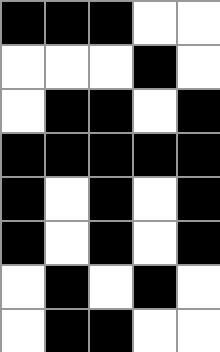[["black", "black", "black", "white", "white"], ["white", "white", "white", "black", "white"], ["white", "black", "black", "white", "black"], ["black", "black", "black", "black", "black"], ["black", "white", "black", "white", "black"], ["black", "white", "black", "white", "black"], ["white", "black", "white", "black", "white"], ["white", "black", "black", "white", "white"]]